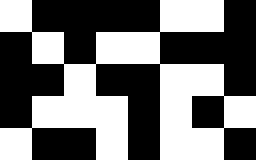[["white", "black", "black", "black", "black", "white", "white", "black"], ["black", "white", "black", "white", "white", "black", "black", "black"], ["black", "black", "white", "black", "black", "white", "white", "black"], ["black", "white", "white", "white", "black", "white", "black", "white"], ["white", "black", "black", "white", "black", "white", "white", "black"]]